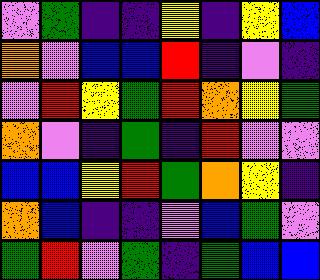[["violet", "green", "indigo", "indigo", "yellow", "indigo", "yellow", "blue"], ["orange", "violet", "blue", "blue", "red", "indigo", "violet", "indigo"], ["violet", "red", "yellow", "green", "red", "orange", "yellow", "green"], ["orange", "violet", "indigo", "green", "indigo", "red", "violet", "violet"], ["blue", "blue", "yellow", "red", "green", "orange", "yellow", "indigo"], ["orange", "blue", "indigo", "indigo", "violet", "blue", "green", "violet"], ["green", "red", "violet", "green", "indigo", "green", "blue", "blue"]]